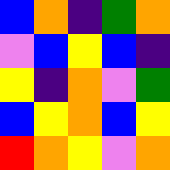[["blue", "orange", "indigo", "green", "orange"], ["violet", "blue", "yellow", "blue", "indigo"], ["yellow", "indigo", "orange", "violet", "green"], ["blue", "yellow", "orange", "blue", "yellow"], ["red", "orange", "yellow", "violet", "orange"]]